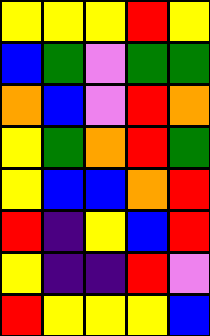[["yellow", "yellow", "yellow", "red", "yellow"], ["blue", "green", "violet", "green", "green"], ["orange", "blue", "violet", "red", "orange"], ["yellow", "green", "orange", "red", "green"], ["yellow", "blue", "blue", "orange", "red"], ["red", "indigo", "yellow", "blue", "red"], ["yellow", "indigo", "indigo", "red", "violet"], ["red", "yellow", "yellow", "yellow", "blue"]]